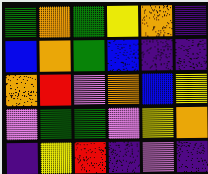[["green", "orange", "green", "yellow", "orange", "indigo"], ["blue", "orange", "green", "blue", "indigo", "indigo"], ["orange", "red", "violet", "orange", "blue", "yellow"], ["violet", "green", "green", "violet", "yellow", "orange"], ["indigo", "yellow", "red", "indigo", "violet", "indigo"]]